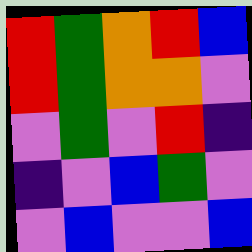[["red", "green", "orange", "red", "blue"], ["red", "green", "orange", "orange", "violet"], ["violet", "green", "violet", "red", "indigo"], ["indigo", "violet", "blue", "green", "violet"], ["violet", "blue", "violet", "violet", "blue"]]